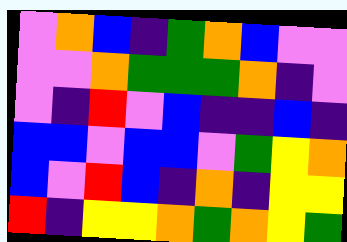[["violet", "orange", "blue", "indigo", "green", "orange", "blue", "violet", "violet"], ["violet", "violet", "orange", "green", "green", "green", "orange", "indigo", "violet"], ["violet", "indigo", "red", "violet", "blue", "indigo", "indigo", "blue", "indigo"], ["blue", "blue", "violet", "blue", "blue", "violet", "green", "yellow", "orange"], ["blue", "violet", "red", "blue", "indigo", "orange", "indigo", "yellow", "yellow"], ["red", "indigo", "yellow", "yellow", "orange", "green", "orange", "yellow", "green"]]